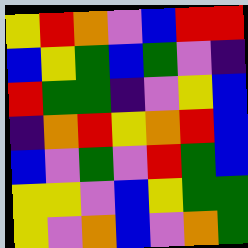[["yellow", "red", "orange", "violet", "blue", "red", "red"], ["blue", "yellow", "green", "blue", "green", "violet", "indigo"], ["red", "green", "green", "indigo", "violet", "yellow", "blue"], ["indigo", "orange", "red", "yellow", "orange", "red", "blue"], ["blue", "violet", "green", "violet", "red", "green", "blue"], ["yellow", "yellow", "violet", "blue", "yellow", "green", "green"], ["yellow", "violet", "orange", "blue", "violet", "orange", "green"]]